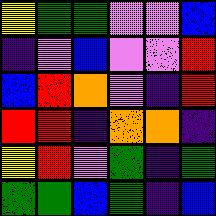[["yellow", "green", "green", "violet", "violet", "blue"], ["indigo", "violet", "blue", "violet", "violet", "red"], ["blue", "red", "orange", "violet", "indigo", "red"], ["red", "red", "indigo", "orange", "orange", "indigo"], ["yellow", "red", "violet", "green", "indigo", "green"], ["green", "green", "blue", "green", "indigo", "blue"]]